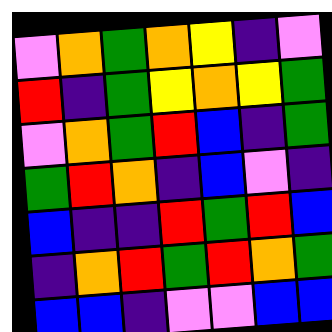[["violet", "orange", "green", "orange", "yellow", "indigo", "violet"], ["red", "indigo", "green", "yellow", "orange", "yellow", "green"], ["violet", "orange", "green", "red", "blue", "indigo", "green"], ["green", "red", "orange", "indigo", "blue", "violet", "indigo"], ["blue", "indigo", "indigo", "red", "green", "red", "blue"], ["indigo", "orange", "red", "green", "red", "orange", "green"], ["blue", "blue", "indigo", "violet", "violet", "blue", "blue"]]